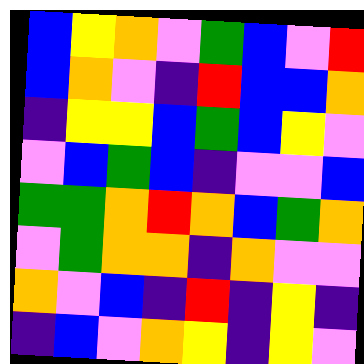[["blue", "yellow", "orange", "violet", "green", "blue", "violet", "red"], ["blue", "orange", "violet", "indigo", "red", "blue", "blue", "orange"], ["indigo", "yellow", "yellow", "blue", "green", "blue", "yellow", "violet"], ["violet", "blue", "green", "blue", "indigo", "violet", "violet", "blue"], ["green", "green", "orange", "red", "orange", "blue", "green", "orange"], ["violet", "green", "orange", "orange", "indigo", "orange", "violet", "violet"], ["orange", "violet", "blue", "indigo", "red", "indigo", "yellow", "indigo"], ["indigo", "blue", "violet", "orange", "yellow", "indigo", "yellow", "violet"]]